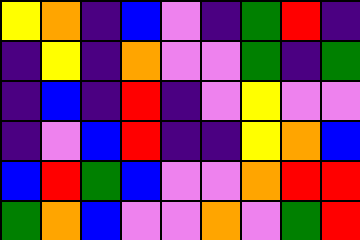[["yellow", "orange", "indigo", "blue", "violet", "indigo", "green", "red", "indigo"], ["indigo", "yellow", "indigo", "orange", "violet", "violet", "green", "indigo", "green"], ["indigo", "blue", "indigo", "red", "indigo", "violet", "yellow", "violet", "violet"], ["indigo", "violet", "blue", "red", "indigo", "indigo", "yellow", "orange", "blue"], ["blue", "red", "green", "blue", "violet", "violet", "orange", "red", "red"], ["green", "orange", "blue", "violet", "violet", "orange", "violet", "green", "red"]]